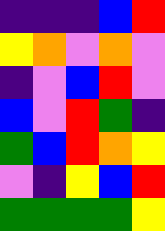[["indigo", "indigo", "indigo", "blue", "red"], ["yellow", "orange", "violet", "orange", "violet"], ["indigo", "violet", "blue", "red", "violet"], ["blue", "violet", "red", "green", "indigo"], ["green", "blue", "red", "orange", "yellow"], ["violet", "indigo", "yellow", "blue", "red"], ["green", "green", "green", "green", "yellow"]]